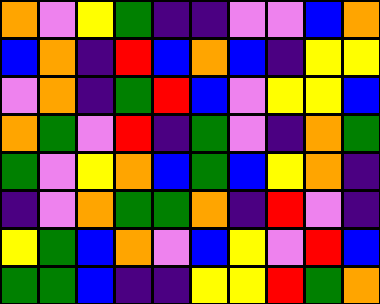[["orange", "violet", "yellow", "green", "indigo", "indigo", "violet", "violet", "blue", "orange"], ["blue", "orange", "indigo", "red", "blue", "orange", "blue", "indigo", "yellow", "yellow"], ["violet", "orange", "indigo", "green", "red", "blue", "violet", "yellow", "yellow", "blue"], ["orange", "green", "violet", "red", "indigo", "green", "violet", "indigo", "orange", "green"], ["green", "violet", "yellow", "orange", "blue", "green", "blue", "yellow", "orange", "indigo"], ["indigo", "violet", "orange", "green", "green", "orange", "indigo", "red", "violet", "indigo"], ["yellow", "green", "blue", "orange", "violet", "blue", "yellow", "violet", "red", "blue"], ["green", "green", "blue", "indigo", "indigo", "yellow", "yellow", "red", "green", "orange"]]